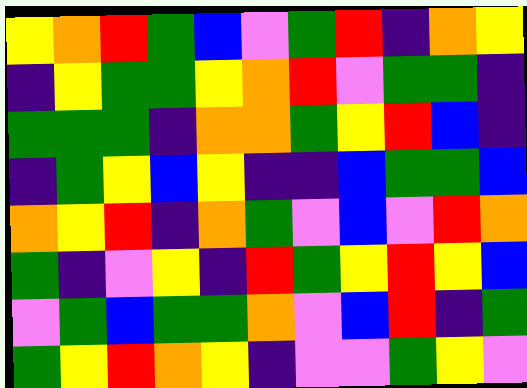[["yellow", "orange", "red", "green", "blue", "violet", "green", "red", "indigo", "orange", "yellow"], ["indigo", "yellow", "green", "green", "yellow", "orange", "red", "violet", "green", "green", "indigo"], ["green", "green", "green", "indigo", "orange", "orange", "green", "yellow", "red", "blue", "indigo"], ["indigo", "green", "yellow", "blue", "yellow", "indigo", "indigo", "blue", "green", "green", "blue"], ["orange", "yellow", "red", "indigo", "orange", "green", "violet", "blue", "violet", "red", "orange"], ["green", "indigo", "violet", "yellow", "indigo", "red", "green", "yellow", "red", "yellow", "blue"], ["violet", "green", "blue", "green", "green", "orange", "violet", "blue", "red", "indigo", "green"], ["green", "yellow", "red", "orange", "yellow", "indigo", "violet", "violet", "green", "yellow", "violet"]]